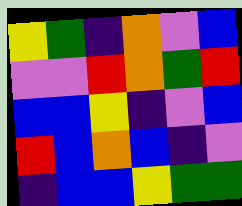[["yellow", "green", "indigo", "orange", "violet", "blue"], ["violet", "violet", "red", "orange", "green", "red"], ["blue", "blue", "yellow", "indigo", "violet", "blue"], ["red", "blue", "orange", "blue", "indigo", "violet"], ["indigo", "blue", "blue", "yellow", "green", "green"]]